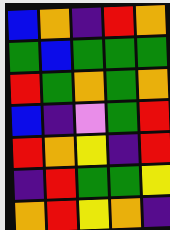[["blue", "orange", "indigo", "red", "orange"], ["green", "blue", "green", "green", "green"], ["red", "green", "orange", "green", "orange"], ["blue", "indigo", "violet", "green", "red"], ["red", "orange", "yellow", "indigo", "red"], ["indigo", "red", "green", "green", "yellow"], ["orange", "red", "yellow", "orange", "indigo"]]